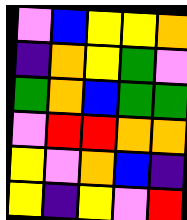[["violet", "blue", "yellow", "yellow", "orange"], ["indigo", "orange", "yellow", "green", "violet"], ["green", "orange", "blue", "green", "green"], ["violet", "red", "red", "orange", "orange"], ["yellow", "violet", "orange", "blue", "indigo"], ["yellow", "indigo", "yellow", "violet", "red"]]